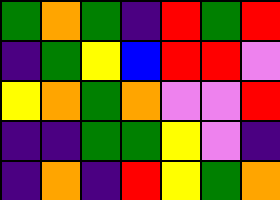[["green", "orange", "green", "indigo", "red", "green", "red"], ["indigo", "green", "yellow", "blue", "red", "red", "violet"], ["yellow", "orange", "green", "orange", "violet", "violet", "red"], ["indigo", "indigo", "green", "green", "yellow", "violet", "indigo"], ["indigo", "orange", "indigo", "red", "yellow", "green", "orange"]]